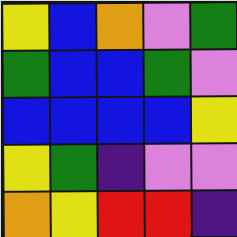[["yellow", "blue", "orange", "violet", "green"], ["green", "blue", "blue", "green", "violet"], ["blue", "blue", "blue", "blue", "yellow"], ["yellow", "green", "indigo", "violet", "violet"], ["orange", "yellow", "red", "red", "indigo"]]